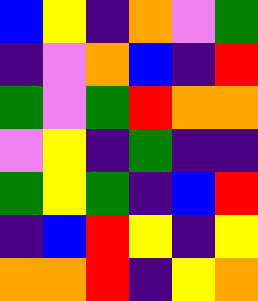[["blue", "yellow", "indigo", "orange", "violet", "green"], ["indigo", "violet", "orange", "blue", "indigo", "red"], ["green", "violet", "green", "red", "orange", "orange"], ["violet", "yellow", "indigo", "green", "indigo", "indigo"], ["green", "yellow", "green", "indigo", "blue", "red"], ["indigo", "blue", "red", "yellow", "indigo", "yellow"], ["orange", "orange", "red", "indigo", "yellow", "orange"]]